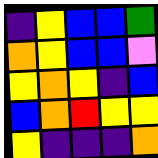[["indigo", "yellow", "blue", "blue", "green"], ["orange", "yellow", "blue", "blue", "violet"], ["yellow", "orange", "yellow", "indigo", "blue"], ["blue", "orange", "red", "yellow", "yellow"], ["yellow", "indigo", "indigo", "indigo", "orange"]]